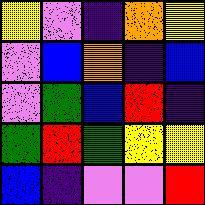[["yellow", "violet", "indigo", "orange", "yellow"], ["violet", "blue", "orange", "indigo", "blue"], ["violet", "green", "blue", "red", "indigo"], ["green", "red", "green", "yellow", "yellow"], ["blue", "indigo", "violet", "violet", "red"]]